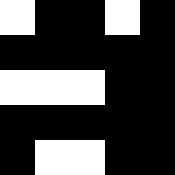[["white", "black", "black", "white", "black"], ["black", "black", "black", "black", "black"], ["white", "white", "white", "black", "black"], ["black", "black", "black", "black", "black"], ["black", "white", "white", "black", "black"]]